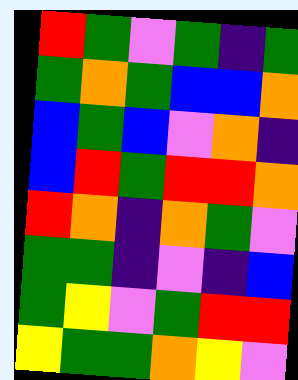[["red", "green", "violet", "green", "indigo", "green"], ["green", "orange", "green", "blue", "blue", "orange"], ["blue", "green", "blue", "violet", "orange", "indigo"], ["blue", "red", "green", "red", "red", "orange"], ["red", "orange", "indigo", "orange", "green", "violet"], ["green", "green", "indigo", "violet", "indigo", "blue"], ["green", "yellow", "violet", "green", "red", "red"], ["yellow", "green", "green", "orange", "yellow", "violet"]]